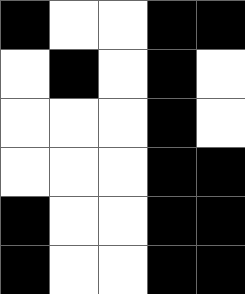[["black", "white", "white", "black", "black"], ["white", "black", "white", "black", "white"], ["white", "white", "white", "black", "white"], ["white", "white", "white", "black", "black"], ["black", "white", "white", "black", "black"], ["black", "white", "white", "black", "black"]]